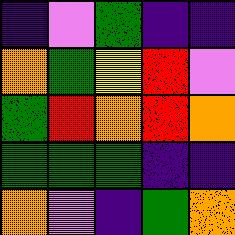[["indigo", "violet", "green", "indigo", "indigo"], ["orange", "green", "yellow", "red", "violet"], ["green", "red", "orange", "red", "orange"], ["green", "green", "green", "indigo", "indigo"], ["orange", "violet", "indigo", "green", "orange"]]